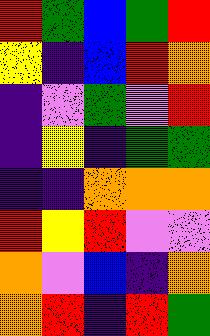[["red", "green", "blue", "green", "red"], ["yellow", "indigo", "blue", "red", "orange"], ["indigo", "violet", "green", "violet", "red"], ["indigo", "yellow", "indigo", "green", "green"], ["indigo", "indigo", "orange", "orange", "orange"], ["red", "yellow", "red", "violet", "violet"], ["orange", "violet", "blue", "indigo", "orange"], ["orange", "red", "indigo", "red", "green"]]